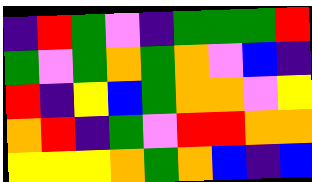[["indigo", "red", "green", "violet", "indigo", "green", "green", "green", "red"], ["green", "violet", "green", "orange", "green", "orange", "violet", "blue", "indigo"], ["red", "indigo", "yellow", "blue", "green", "orange", "orange", "violet", "yellow"], ["orange", "red", "indigo", "green", "violet", "red", "red", "orange", "orange"], ["yellow", "yellow", "yellow", "orange", "green", "orange", "blue", "indigo", "blue"]]